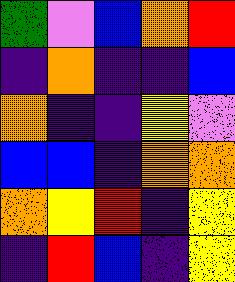[["green", "violet", "blue", "orange", "red"], ["indigo", "orange", "indigo", "indigo", "blue"], ["orange", "indigo", "indigo", "yellow", "violet"], ["blue", "blue", "indigo", "orange", "orange"], ["orange", "yellow", "red", "indigo", "yellow"], ["indigo", "red", "blue", "indigo", "yellow"]]